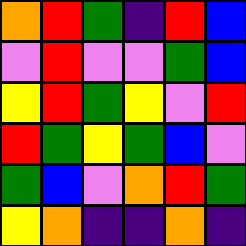[["orange", "red", "green", "indigo", "red", "blue"], ["violet", "red", "violet", "violet", "green", "blue"], ["yellow", "red", "green", "yellow", "violet", "red"], ["red", "green", "yellow", "green", "blue", "violet"], ["green", "blue", "violet", "orange", "red", "green"], ["yellow", "orange", "indigo", "indigo", "orange", "indigo"]]